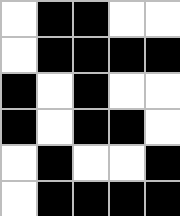[["white", "black", "black", "white", "white"], ["white", "black", "black", "black", "black"], ["black", "white", "black", "white", "white"], ["black", "white", "black", "black", "white"], ["white", "black", "white", "white", "black"], ["white", "black", "black", "black", "black"]]